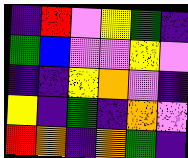[["indigo", "red", "violet", "yellow", "green", "indigo"], ["green", "blue", "violet", "violet", "yellow", "violet"], ["indigo", "indigo", "yellow", "orange", "violet", "indigo"], ["yellow", "indigo", "green", "indigo", "orange", "violet"], ["red", "orange", "indigo", "orange", "green", "indigo"]]